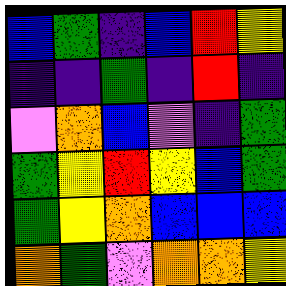[["blue", "green", "indigo", "blue", "red", "yellow"], ["indigo", "indigo", "green", "indigo", "red", "indigo"], ["violet", "orange", "blue", "violet", "indigo", "green"], ["green", "yellow", "red", "yellow", "blue", "green"], ["green", "yellow", "orange", "blue", "blue", "blue"], ["orange", "green", "violet", "orange", "orange", "yellow"]]